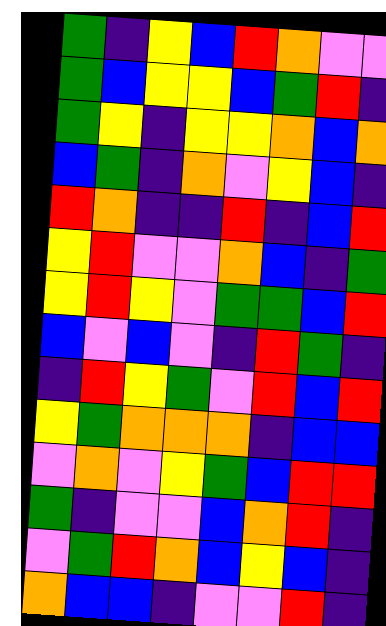[["green", "indigo", "yellow", "blue", "red", "orange", "violet", "violet"], ["green", "blue", "yellow", "yellow", "blue", "green", "red", "indigo"], ["green", "yellow", "indigo", "yellow", "yellow", "orange", "blue", "orange"], ["blue", "green", "indigo", "orange", "violet", "yellow", "blue", "indigo"], ["red", "orange", "indigo", "indigo", "red", "indigo", "blue", "red"], ["yellow", "red", "violet", "violet", "orange", "blue", "indigo", "green"], ["yellow", "red", "yellow", "violet", "green", "green", "blue", "red"], ["blue", "violet", "blue", "violet", "indigo", "red", "green", "indigo"], ["indigo", "red", "yellow", "green", "violet", "red", "blue", "red"], ["yellow", "green", "orange", "orange", "orange", "indigo", "blue", "blue"], ["violet", "orange", "violet", "yellow", "green", "blue", "red", "red"], ["green", "indigo", "violet", "violet", "blue", "orange", "red", "indigo"], ["violet", "green", "red", "orange", "blue", "yellow", "blue", "indigo"], ["orange", "blue", "blue", "indigo", "violet", "violet", "red", "indigo"]]